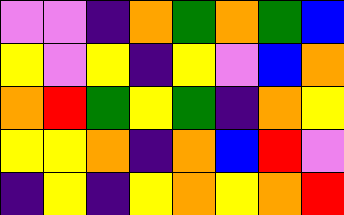[["violet", "violet", "indigo", "orange", "green", "orange", "green", "blue"], ["yellow", "violet", "yellow", "indigo", "yellow", "violet", "blue", "orange"], ["orange", "red", "green", "yellow", "green", "indigo", "orange", "yellow"], ["yellow", "yellow", "orange", "indigo", "orange", "blue", "red", "violet"], ["indigo", "yellow", "indigo", "yellow", "orange", "yellow", "orange", "red"]]